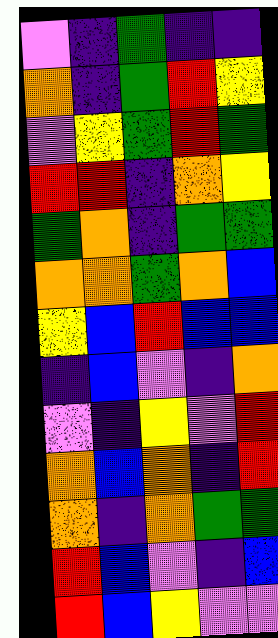[["violet", "indigo", "green", "indigo", "indigo"], ["orange", "indigo", "green", "red", "yellow"], ["violet", "yellow", "green", "red", "green"], ["red", "red", "indigo", "orange", "yellow"], ["green", "orange", "indigo", "green", "green"], ["orange", "orange", "green", "orange", "blue"], ["yellow", "blue", "red", "blue", "blue"], ["indigo", "blue", "violet", "indigo", "orange"], ["violet", "indigo", "yellow", "violet", "red"], ["orange", "blue", "orange", "indigo", "red"], ["orange", "indigo", "orange", "green", "green"], ["red", "blue", "violet", "indigo", "blue"], ["red", "blue", "yellow", "violet", "violet"]]